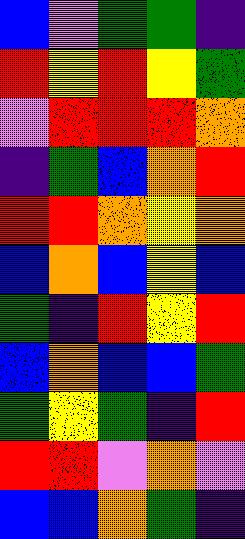[["blue", "violet", "green", "green", "indigo"], ["red", "yellow", "red", "yellow", "green"], ["violet", "red", "red", "red", "orange"], ["indigo", "green", "blue", "orange", "red"], ["red", "red", "orange", "yellow", "orange"], ["blue", "orange", "blue", "yellow", "blue"], ["green", "indigo", "red", "yellow", "red"], ["blue", "orange", "blue", "blue", "green"], ["green", "yellow", "green", "indigo", "red"], ["red", "red", "violet", "orange", "violet"], ["blue", "blue", "orange", "green", "indigo"]]